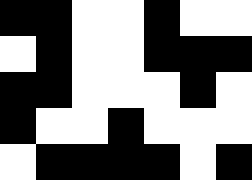[["black", "black", "white", "white", "black", "white", "white"], ["white", "black", "white", "white", "black", "black", "black"], ["black", "black", "white", "white", "white", "black", "white"], ["black", "white", "white", "black", "white", "white", "white"], ["white", "black", "black", "black", "black", "white", "black"]]